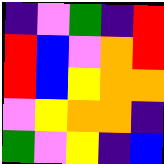[["indigo", "violet", "green", "indigo", "red"], ["red", "blue", "violet", "orange", "red"], ["red", "blue", "yellow", "orange", "orange"], ["violet", "yellow", "orange", "orange", "indigo"], ["green", "violet", "yellow", "indigo", "blue"]]